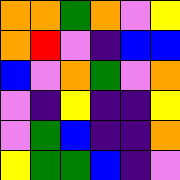[["orange", "orange", "green", "orange", "violet", "yellow"], ["orange", "red", "violet", "indigo", "blue", "blue"], ["blue", "violet", "orange", "green", "violet", "orange"], ["violet", "indigo", "yellow", "indigo", "indigo", "yellow"], ["violet", "green", "blue", "indigo", "indigo", "orange"], ["yellow", "green", "green", "blue", "indigo", "violet"]]